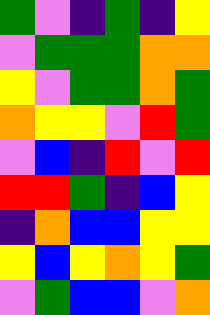[["green", "violet", "indigo", "green", "indigo", "yellow"], ["violet", "green", "green", "green", "orange", "orange"], ["yellow", "violet", "green", "green", "orange", "green"], ["orange", "yellow", "yellow", "violet", "red", "green"], ["violet", "blue", "indigo", "red", "violet", "red"], ["red", "red", "green", "indigo", "blue", "yellow"], ["indigo", "orange", "blue", "blue", "yellow", "yellow"], ["yellow", "blue", "yellow", "orange", "yellow", "green"], ["violet", "green", "blue", "blue", "violet", "orange"]]